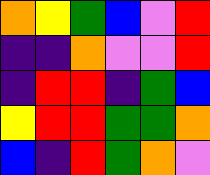[["orange", "yellow", "green", "blue", "violet", "red"], ["indigo", "indigo", "orange", "violet", "violet", "red"], ["indigo", "red", "red", "indigo", "green", "blue"], ["yellow", "red", "red", "green", "green", "orange"], ["blue", "indigo", "red", "green", "orange", "violet"]]